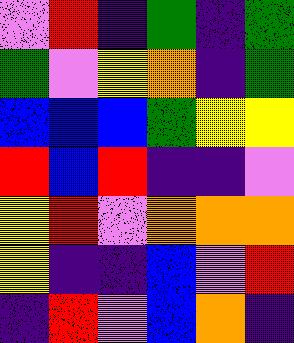[["violet", "red", "indigo", "green", "indigo", "green"], ["green", "violet", "yellow", "orange", "indigo", "green"], ["blue", "blue", "blue", "green", "yellow", "yellow"], ["red", "blue", "red", "indigo", "indigo", "violet"], ["yellow", "red", "violet", "orange", "orange", "orange"], ["yellow", "indigo", "indigo", "blue", "violet", "red"], ["indigo", "red", "violet", "blue", "orange", "indigo"]]